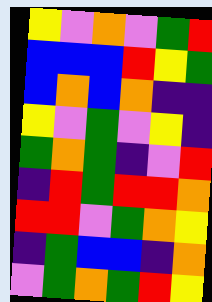[["yellow", "violet", "orange", "violet", "green", "red"], ["blue", "blue", "blue", "red", "yellow", "green"], ["blue", "orange", "blue", "orange", "indigo", "indigo"], ["yellow", "violet", "green", "violet", "yellow", "indigo"], ["green", "orange", "green", "indigo", "violet", "red"], ["indigo", "red", "green", "red", "red", "orange"], ["red", "red", "violet", "green", "orange", "yellow"], ["indigo", "green", "blue", "blue", "indigo", "orange"], ["violet", "green", "orange", "green", "red", "yellow"]]